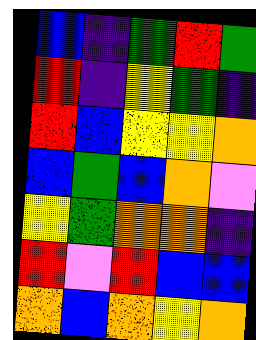[["blue", "indigo", "green", "red", "green"], ["red", "indigo", "yellow", "green", "indigo"], ["red", "blue", "yellow", "yellow", "orange"], ["blue", "green", "blue", "orange", "violet"], ["yellow", "green", "orange", "orange", "indigo"], ["red", "violet", "red", "blue", "blue"], ["orange", "blue", "orange", "yellow", "orange"]]